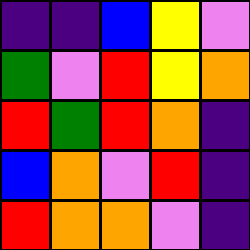[["indigo", "indigo", "blue", "yellow", "violet"], ["green", "violet", "red", "yellow", "orange"], ["red", "green", "red", "orange", "indigo"], ["blue", "orange", "violet", "red", "indigo"], ["red", "orange", "orange", "violet", "indigo"]]